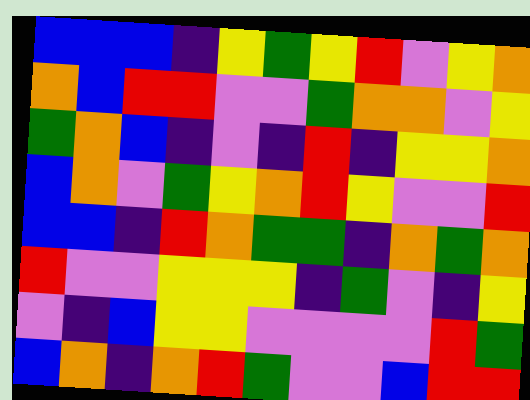[["blue", "blue", "blue", "indigo", "yellow", "green", "yellow", "red", "violet", "yellow", "orange"], ["orange", "blue", "red", "red", "violet", "violet", "green", "orange", "orange", "violet", "yellow"], ["green", "orange", "blue", "indigo", "violet", "indigo", "red", "indigo", "yellow", "yellow", "orange"], ["blue", "orange", "violet", "green", "yellow", "orange", "red", "yellow", "violet", "violet", "red"], ["blue", "blue", "indigo", "red", "orange", "green", "green", "indigo", "orange", "green", "orange"], ["red", "violet", "violet", "yellow", "yellow", "yellow", "indigo", "green", "violet", "indigo", "yellow"], ["violet", "indigo", "blue", "yellow", "yellow", "violet", "violet", "violet", "violet", "red", "green"], ["blue", "orange", "indigo", "orange", "red", "green", "violet", "violet", "blue", "red", "red"]]